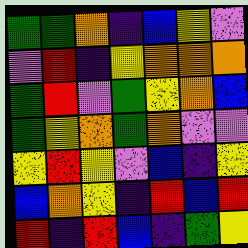[["green", "green", "orange", "indigo", "blue", "yellow", "violet"], ["violet", "red", "indigo", "yellow", "orange", "orange", "orange"], ["green", "red", "violet", "green", "yellow", "orange", "blue"], ["green", "yellow", "orange", "green", "orange", "violet", "violet"], ["yellow", "red", "yellow", "violet", "blue", "indigo", "yellow"], ["blue", "orange", "yellow", "indigo", "red", "blue", "red"], ["red", "indigo", "red", "blue", "indigo", "green", "yellow"]]